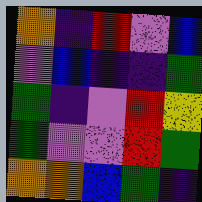[["orange", "indigo", "red", "violet", "blue"], ["violet", "blue", "indigo", "indigo", "green"], ["green", "indigo", "violet", "red", "yellow"], ["green", "violet", "violet", "red", "green"], ["orange", "orange", "blue", "green", "indigo"]]